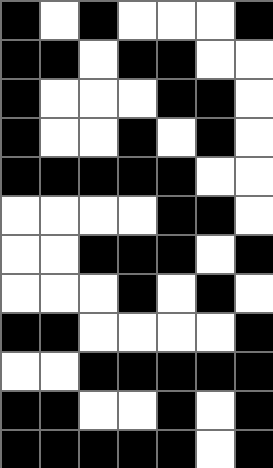[["black", "white", "black", "white", "white", "white", "black"], ["black", "black", "white", "black", "black", "white", "white"], ["black", "white", "white", "white", "black", "black", "white"], ["black", "white", "white", "black", "white", "black", "white"], ["black", "black", "black", "black", "black", "white", "white"], ["white", "white", "white", "white", "black", "black", "white"], ["white", "white", "black", "black", "black", "white", "black"], ["white", "white", "white", "black", "white", "black", "white"], ["black", "black", "white", "white", "white", "white", "black"], ["white", "white", "black", "black", "black", "black", "black"], ["black", "black", "white", "white", "black", "white", "black"], ["black", "black", "black", "black", "black", "white", "black"]]